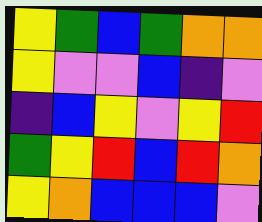[["yellow", "green", "blue", "green", "orange", "orange"], ["yellow", "violet", "violet", "blue", "indigo", "violet"], ["indigo", "blue", "yellow", "violet", "yellow", "red"], ["green", "yellow", "red", "blue", "red", "orange"], ["yellow", "orange", "blue", "blue", "blue", "violet"]]